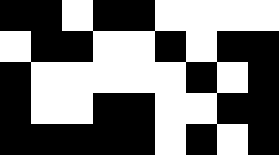[["black", "black", "white", "black", "black", "white", "white", "white", "white"], ["white", "black", "black", "white", "white", "black", "white", "black", "black"], ["black", "white", "white", "white", "white", "white", "black", "white", "black"], ["black", "white", "white", "black", "black", "white", "white", "black", "black"], ["black", "black", "black", "black", "black", "white", "black", "white", "black"]]